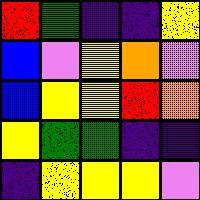[["red", "green", "indigo", "indigo", "yellow"], ["blue", "violet", "yellow", "orange", "violet"], ["blue", "yellow", "yellow", "red", "orange"], ["yellow", "green", "green", "indigo", "indigo"], ["indigo", "yellow", "yellow", "yellow", "violet"]]